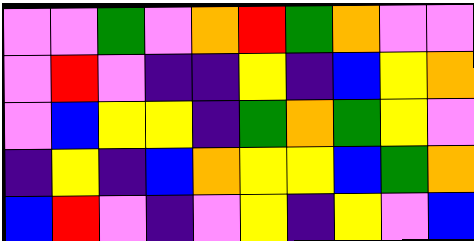[["violet", "violet", "green", "violet", "orange", "red", "green", "orange", "violet", "violet"], ["violet", "red", "violet", "indigo", "indigo", "yellow", "indigo", "blue", "yellow", "orange"], ["violet", "blue", "yellow", "yellow", "indigo", "green", "orange", "green", "yellow", "violet"], ["indigo", "yellow", "indigo", "blue", "orange", "yellow", "yellow", "blue", "green", "orange"], ["blue", "red", "violet", "indigo", "violet", "yellow", "indigo", "yellow", "violet", "blue"]]